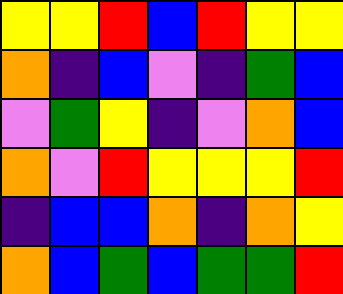[["yellow", "yellow", "red", "blue", "red", "yellow", "yellow"], ["orange", "indigo", "blue", "violet", "indigo", "green", "blue"], ["violet", "green", "yellow", "indigo", "violet", "orange", "blue"], ["orange", "violet", "red", "yellow", "yellow", "yellow", "red"], ["indigo", "blue", "blue", "orange", "indigo", "orange", "yellow"], ["orange", "blue", "green", "blue", "green", "green", "red"]]